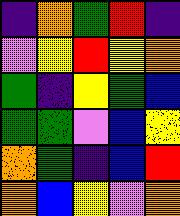[["indigo", "orange", "green", "red", "indigo"], ["violet", "yellow", "red", "yellow", "orange"], ["green", "indigo", "yellow", "green", "blue"], ["green", "green", "violet", "blue", "yellow"], ["orange", "green", "indigo", "blue", "red"], ["orange", "blue", "yellow", "violet", "orange"]]